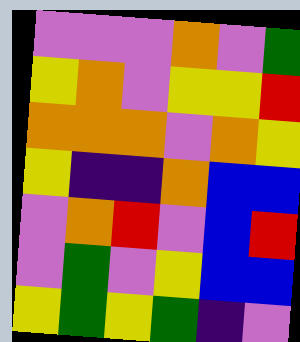[["violet", "violet", "violet", "orange", "violet", "green"], ["yellow", "orange", "violet", "yellow", "yellow", "red"], ["orange", "orange", "orange", "violet", "orange", "yellow"], ["yellow", "indigo", "indigo", "orange", "blue", "blue"], ["violet", "orange", "red", "violet", "blue", "red"], ["violet", "green", "violet", "yellow", "blue", "blue"], ["yellow", "green", "yellow", "green", "indigo", "violet"]]